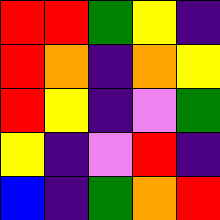[["red", "red", "green", "yellow", "indigo"], ["red", "orange", "indigo", "orange", "yellow"], ["red", "yellow", "indigo", "violet", "green"], ["yellow", "indigo", "violet", "red", "indigo"], ["blue", "indigo", "green", "orange", "red"]]